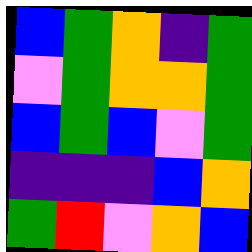[["blue", "green", "orange", "indigo", "green"], ["violet", "green", "orange", "orange", "green"], ["blue", "green", "blue", "violet", "green"], ["indigo", "indigo", "indigo", "blue", "orange"], ["green", "red", "violet", "orange", "blue"]]